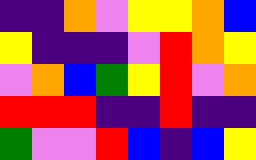[["indigo", "indigo", "orange", "violet", "yellow", "yellow", "orange", "blue"], ["yellow", "indigo", "indigo", "indigo", "violet", "red", "orange", "yellow"], ["violet", "orange", "blue", "green", "yellow", "red", "violet", "orange"], ["red", "red", "red", "indigo", "indigo", "red", "indigo", "indigo"], ["green", "violet", "violet", "red", "blue", "indigo", "blue", "yellow"]]